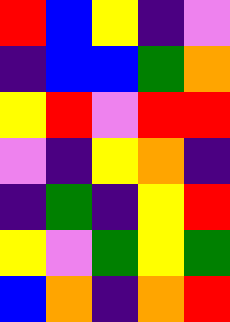[["red", "blue", "yellow", "indigo", "violet"], ["indigo", "blue", "blue", "green", "orange"], ["yellow", "red", "violet", "red", "red"], ["violet", "indigo", "yellow", "orange", "indigo"], ["indigo", "green", "indigo", "yellow", "red"], ["yellow", "violet", "green", "yellow", "green"], ["blue", "orange", "indigo", "orange", "red"]]